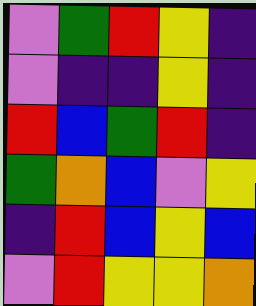[["violet", "green", "red", "yellow", "indigo"], ["violet", "indigo", "indigo", "yellow", "indigo"], ["red", "blue", "green", "red", "indigo"], ["green", "orange", "blue", "violet", "yellow"], ["indigo", "red", "blue", "yellow", "blue"], ["violet", "red", "yellow", "yellow", "orange"]]